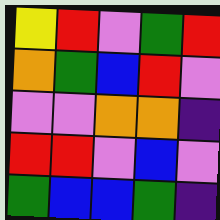[["yellow", "red", "violet", "green", "red"], ["orange", "green", "blue", "red", "violet"], ["violet", "violet", "orange", "orange", "indigo"], ["red", "red", "violet", "blue", "violet"], ["green", "blue", "blue", "green", "indigo"]]